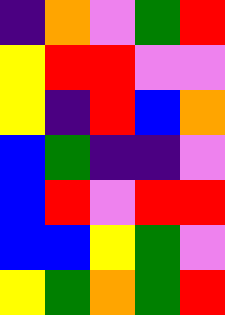[["indigo", "orange", "violet", "green", "red"], ["yellow", "red", "red", "violet", "violet"], ["yellow", "indigo", "red", "blue", "orange"], ["blue", "green", "indigo", "indigo", "violet"], ["blue", "red", "violet", "red", "red"], ["blue", "blue", "yellow", "green", "violet"], ["yellow", "green", "orange", "green", "red"]]